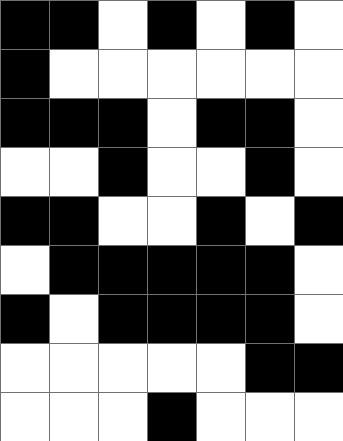[["black", "black", "white", "black", "white", "black", "white"], ["black", "white", "white", "white", "white", "white", "white"], ["black", "black", "black", "white", "black", "black", "white"], ["white", "white", "black", "white", "white", "black", "white"], ["black", "black", "white", "white", "black", "white", "black"], ["white", "black", "black", "black", "black", "black", "white"], ["black", "white", "black", "black", "black", "black", "white"], ["white", "white", "white", "white", "white", "black", "black"], ["white", "white", "white", "black", "white", "white", "white"]]